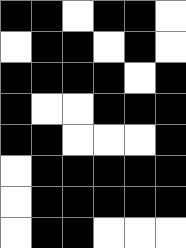[["black", "black", "white", "black", "black", "white"], ["white", "black", "black", "white", "black", "white"], ["black", "black", "black", "black", "white", "black"], ["black", "white", "white", "black", "black", "black"], ["black", "black", "white", "white", "white", "black"], ["white", "black", "black", "black", "black", "black"], ["white", "black", "black", "black", "black", "black"], ["white", "black", "black", "white", "white", "white"]]